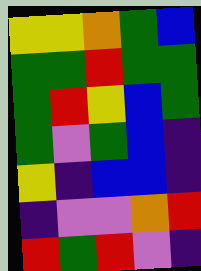[["yellow", "yellow", "orange", "green", "blue"], ["green", "green", "red", "green", "green"], ["green", "red", "yellow", "blue", "green"], ["green", "violet", "green", "blue", "indigo"], ["yellow", "indigo", "blue", "blue", "indigo"], ["indigo", "violet", "violet", "orange", "red"], ["red", "green", "red", "violet", "indigo"]]